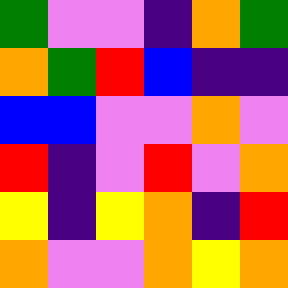[["green", "violet", "violet", "indigo", "orange", "green"], ["orange", "green", "red", "blue", "indigo", "indigo"], ["blue", "blue", "violet", "violet", "orange", "violet"], ["red", "indigo", "violet", "red", "violet", "orange"], ["yellow", "indigo", "yellow", "orange", "indigo", "red"], ["orange", "violet", "violet", "orange", "yellow", "orange"]]